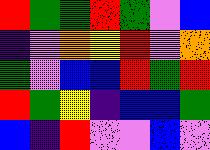[["red", "green", "green", "red", "green", "violet", "blue"], ["indigo", "violet", "orange", "yellow", "red", "violet", "orange"], ["green", "violet", "blue", "blue", "red", "green", "red"], ["red", "green", "yellow", "indigo", "blue", "blue", "green"], ["blue", "indigo", "red", "violet", "violet", "blue", "violet"]]